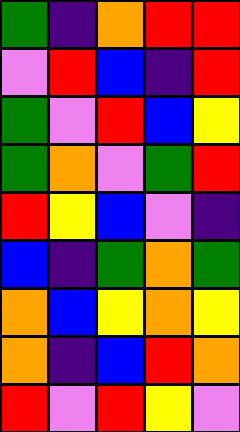[["green", "indigo", "orange", "red", "red"], ["violet", "red", "blue", "indigo", "red"], ["green", "violet", "red", "blue", "yellow"], ["green", "orange", "violet", "green", "red"], ["red", "yellow", "blue", "violet", "indigo"], ["blue", "indigo", "green", "orange", "green"], ["orange", "blue", "yellow", "orange", "yellow"], ["orange", "indigo", "blue", "red", "orange"], ["red", "violet", "red", "yellow", "violet"]]